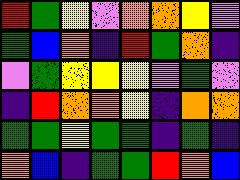[["red", "green", "yellow", "violet", "orange", "orange", "yellow", "violet"], ["green", "blue", "orange", "indigo", "red", "green", "orange", "indigo"], ["violet", "green", "yellow", "yellow", "yellow", "violet", "green", "violet"], ["indigo", "red", "orange", "orange", "yellow", "indigo", "orange", "orange"], ["green", "green", "yellow", "green", "green", "indigo", "green", "indigo"], ["orange", "blue", "indigo", "green", "green", "red", "orange", "blue"]]